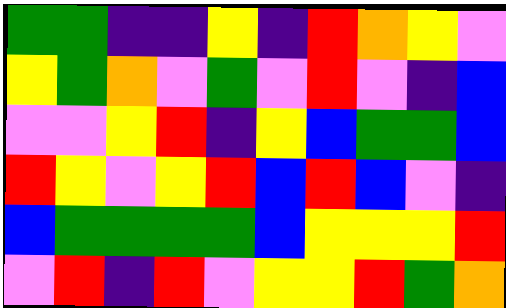[["green", "green", "indigo", "indigo", "yellow", "indigo", "red", "orange", "yellow", "violet"], ["yellow", "green", "orange", "violet", "green", "violet", "red", "violet", "indigo", "blue"], ["violet", "violet", "yellow", "red", "indigo", "yellow", "blue", "green", "green", "blue"], ["red", "yellow", "violet", "yellow", "red", "blue", "red", "blue", "violet", "indigo"], ["blue", "green", "green", "green", "green", "blue", "yellow", "yellow", "yellow", "red"], ["violet", "red", "indigo", "red", "violet", "yellow", "yellow", "red", "green", "orange"]]